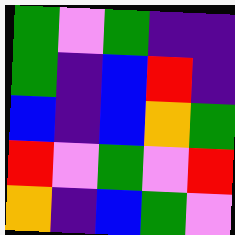[["green", "violet", "green", "indigo", "indigo"], ["green", "indigo", "blue", "red", "indigo"], ["blue", "indigo", "blue", "orange", "green"], ["red", "violet", "green", "violet", "red"], ["orange", "indigo", "blue", "green", "violet"]]